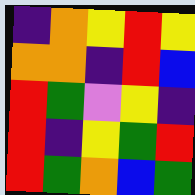[["indigo", "orange", "yellow", "red", "yellow"], ["orange", "orange", "indigo", "red", "blue"], ["red", "green", "violet", "yellow", "indigo"], ["red", "indigo", "yellow", "green", "red"], ["red", "green", "orange", "blue", "green"]]